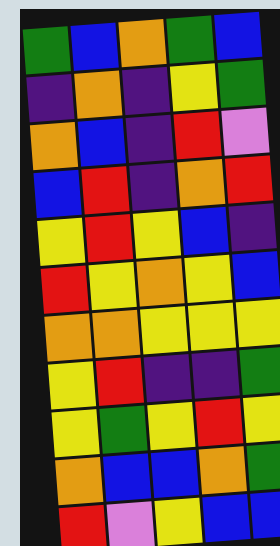[["green", "blue", "orange", "green", "blue"], ["indigo", "orange", "indigo", "yellow", "green"], ["orange", "blue", "indigo", "red", "violet"], ["blue", "red", "indigo", "orange", "red"], ["yellow", "red", "yellow", "blue", "indigo"], ["red", "yellow", "orange", "yellow", "blue"], ["orange", "orange", "yellow", "yellow", "yellow"], ["yellow", "red", "indigo", "indigo", "green"], ["yellow", "green", "yellow", "red", "yellow"], ["orange", "blue", "blue", "orange", "green"], ["red", "violet", "yellow", "blue", "blue"]]